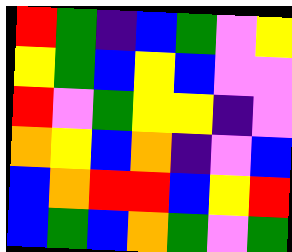[["red", "green", "indigo", "blue", "green", "violet", "yellow"], ["yellow", "green", "blue", "yellow", "blue", "violet", "violet"], ["red", "violet", "green", "yellow", "yellow", "indigo", "violet"], ["orange", "yellow", "blue", "orange", "indigo", "violet", "blue"], ["blue", "orange", "red", "red", "blue", "yellow", "red"], ["blue", "green", "blue", "orange", "green", "violet", "green"]]